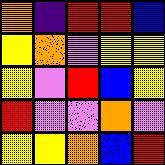[["orange", "indigo", "red", "red", "blue"], ["yellow", "orange", "violet", "yellow", "yellow"], ["yellow", "violet", "red", "blue", "yellow"], ["red", "violet", "violet", "orange", "violet"], ["yellow", "yellow", "orange", "blue", "red"]]